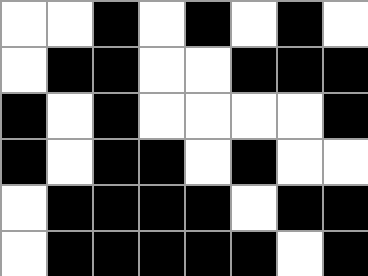[["white", "white", "black", "white", "black", "white", "black", "white"], ["white", "black", "black", "white", "white", "black", "black", "black"], ["black", "white", "black", "white", "white", "white", "white", "black"], ["black", "white", "black", "black", "white", "black", "white", "white"], ["white", "black", "black", "black", "black", "white", "black", "black"], ["white", "black", "black", "black", "black", "black", "white", "black"]]